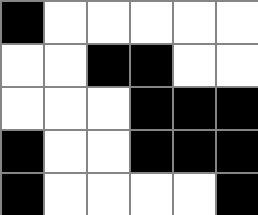[["black", "white", "white", "white", "white", "white"], ["white", "white", "black", "black", "white", "white"], ["white", "white", "white", "black", "black", "black"], ["black", "white", "white", "black", "black", "black"], ["black", "white", "white", "white", "white", "black"]]